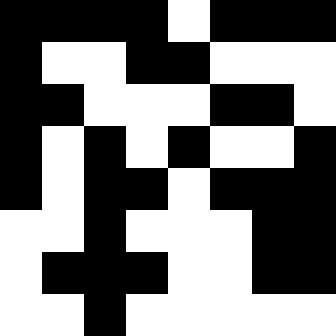[["black", "black", "black", "black", "white", "black", "black", "black"], ["black", "white", "white", "black", "black", "white", "white", "white"], ["black", "black", "white", "white", "white", "black", "black", "white"], ["black", "white", "black", "white", "black", "white", "white", "black"], ["black", "white", "black", "black", "white", "black", "black", "black"], ["white", "white", "black", "white", "white", "white", "black", "black"], ["white", "black", "black", "black", "white", "white", "black", "black"], ["white", "white", "black", "white", "white", "white", "white", "white"]]